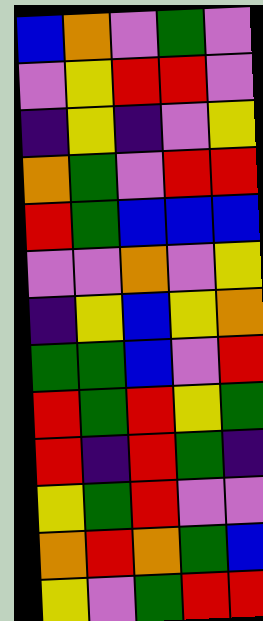[["blue", "orange", "violet", "green", "violet"], ["violet", "yellow", "red", "red", "violet"], ["indigo", "yellow", "indigo", "violet", "yellow"], ["orange", "green", "violet", "red", "red"], ["red", "green", "blue", "blue", "blue"], ["violet", "violet", "orange", "violet", "yellow"], ["indigo", "yellow", "blue", "yellow", "orange"], ["green", "green", "blue", "violet", "red"], ["red", "green", "red", "yellow", "green"], ["red", "indigo", "red", "green", "indigo"], ["yellow", "green", "red", "violet", "violet"], ["orange", "red", "orange", "green", "blue"], ["yellow", "violet", "green", "red", "red"]]